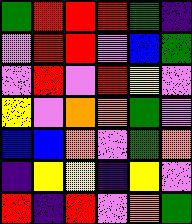[["green", "red", "red", "red", "green", "indigo"], ["violet", "red", "red", "violet", "blue", "green"], ["violet", "red", "violet", "red", "yellow", "violet"], ["yellow", "violet", "orange", "orange", "green", "violet"], ["blue", "blue", "orange", "violet", "green", "orange"], ["indigo", "yellow", "yellow", "indigo", "yellow", "violet"], ["red", "indigo", "red", "violet", "orange", "green"]]